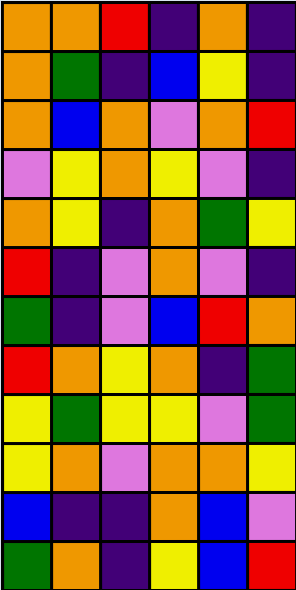[["orange", "orange", "red", "indigo", "orange", "indigo"], ["orange", "green", "indigo", "blue", "yellow", "indigo"], ["orange", "blue", "orange", "violet", "orange", "red"], ["violet", "yellow", "orange", "yellow", "violet", "indigo"], ["orange", "yellow", "indigo", "orange", "green", "yellow"], ["red", "indigo", "violet", "orange", "violet", "indigo"], ["green", "indigo", "violet", "blue", "red", "orange"], ["red", "orange", "yellow", "orange", "indigo", "green"], ["yellow", "green", "yellow", "yellow", "violet", "green"], ["yellow", "orange", "violet", "orange", "orange", "yellow"], ["blue", "indigo", "indigo", "orange", "blue", "violet"], ["green", "orange", "indigo", "yellow", "blue", "red"]]